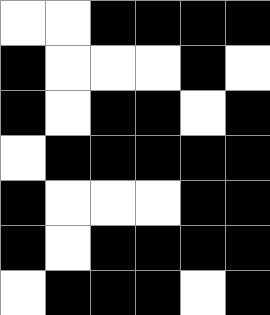[["white", "white", "black", "black", "black", "black"], ["black", "white", "white", "white", "black", "white"], ["black", "white", "black", "black", "white", "black"], ["white", "black", "black", "black", "black", "black"], ["black", "white", "white", "white", "black", "black"], ["black", "white", "black", "black", "black", "black"], ["white", "black", "black", "black", "white", "black"]]